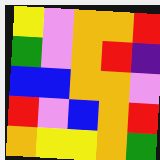[["yellow", "violet", "orange", "orange", "red"], ["green", "violet", "orange", "red", "indigo"], ["blue", "blue", "orange", "orange", "violet"], ["red", "violet", "blue", "orange", "red"], ["orange", "yellow", "yellow", "orange", "green"]]